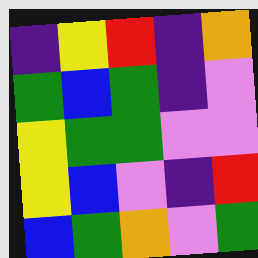[["indigo", "yellow", "red", "indigo", "orange"], ["green", "blue", "green", "indigo", "violet"], ["yellow", "green", "green", "violet", "violet"], ["yellow", "blue", "violet", "indigo", "red"], ["blue", "green", "orange", "violet", "green"]]